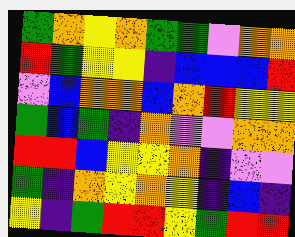[["green", "orange", "yellow", "orange", "green", "green", "violet", "orange", "orange"], ["red", "green", "yellow", "yellow", "indigo", "blue", "blue", "blue", "red"], ["violet", "blue", "orange", "orange", "blue", "orange", "red", "yellow", "yellow"], ["green", "blue", "green", "indigo", "orange", "violet", "violet", "orange", "orange"], ["red", "red", "blue", "yellow", "yellow", "orange", "indigo", "violet", "violet"], ["green", "indigo", "orange", "yellow", "orange", "yellow", "indigo", "blue", "indigo"], ["yellow", "indigo", "green", "red", "red", "yellow", "green", "red", "red"]]